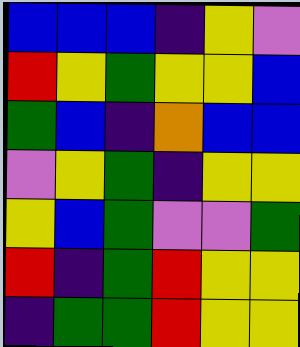[["blue", "blue", "blue", "indigo", "yellow", "violet"], ["red", "yellow", "green", "yellow", "yellow", "blue"], ["green", "blue", "indigo", "orange", "blue", "blue"], ["violet", "yellow", "green", "indigo", "yellow", "yellow"], ["yellow", "blue", "green", "violet", "violet", "green"], ["red", "indigo", "green", "red", "yellow", "yellow"], ["indigo", "green", "green", "red", "yellow", "yellow"]]